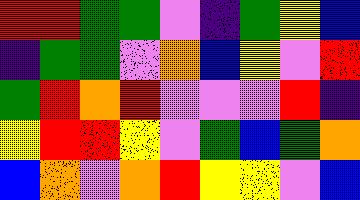[["red", "red", "green", "green", "violet", "indigo", "green", "yellow", "blue"], ["indigo", "green", "green", "violet", "orange", "blue", "yellow", "violet", "red"], ["green", "red", "orange", "red", "violet", "violet", "violet", "red", "indigo"], ["yellow", "red", "red", "yellow", "violet", "green", "blue", "green", "orange"], ["blue", "orange", "violet", "orange", "red", "yellow", "yellow", "violet", "blue"]]